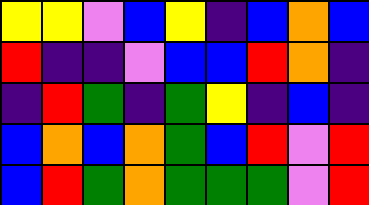[["yellow", "yellow", "violet", "blue", "yellow", "indigo", "blue", "orange", "blue"], ["red", "indigo", "indigo", "violet", "blue", "blue", "red", "orange", "indigo"], ["indigo", "red", "green", "indigo", "green", "yellow", "indigo", "blue", "indigo"], ["blue", "orange", "blue", "orange", "green", "blue", "red", "violet", "red"], ["blue", "red", "green", "orange", "green", "green", "green", "violet", "red"]]